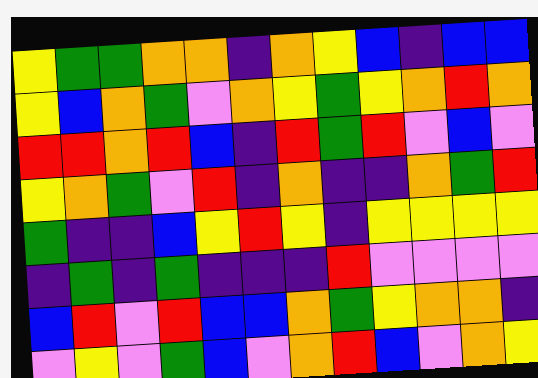[["yellow", "green", "green", "orange", "orange", "indigo", "orange", "yellow", "blue", "indigo", "blue", "blue"], ["yellow", "blue", "orange", "green", "violet", "orange", "yellow", "green", "yellow", "orange", "red", "orange"], ["red", "red", "orange", "red", "blue", "indigo", "red", "green", "red", "violet", "blue", "violet"], ["yellow", "orange", "green", "violet", "red", "indigo", "orange", "indigo", "indigo", "orange", "green", "red"], ["green", "indigo", "indigo", "blue", "yellow", "red", "yellow", "indigo", "yellow", "yellow", "yellow", "yellow"], ["indigo", "green", "indigo", "green", "indigo", "indigo", "indigo", "red", "violet", "violet", "violet", "violet"], ["blue", "red", "violet", "red", "blue", "blue", "orange", "green", "yellow", "orange", "orange", "indigo"], ["violet", "yellow", "violet", "green", "blue", "violet", "orange", "red", "blue", "violet", "orange", "yellow"]]